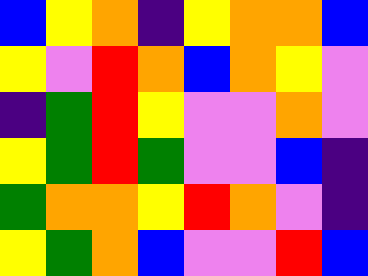[["blue", "yellow", "orange", "indigo", "yellow", "orange", "orange", "blue"], ["yellow", "violet", "red", "orange", "blue", "orange", "yellow", "violet"], ["indigo", "green", "red", "yellow", "violet", "violet", "orange", "violet"], ["yellow", "green", "red", "green", "violet", "violet", "blue", "indigo"], ["green", "orange", "orange", "yellow", "red", "orange", "violet", "indigo"], ["yellow", "green", "orange", "blue", "violet", "violet", "red", "blue"]]